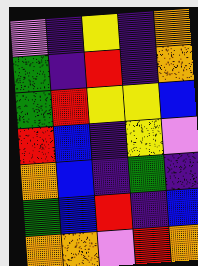[["violet", "indigo", "yellow", "indigo", "orange"], ["green", "indigo", "red", "indigo", "orange"], ["green", "red", "yellow", "yellow", "blue"], ["red", "blue", "indigo", "yellow", "violet"], ["orange", "blue", "indigo", "green", "indigo"], ["green", "blue", "red", "indigo", "blue"], ["orange", "orange", "violet", "red", "orange"]]